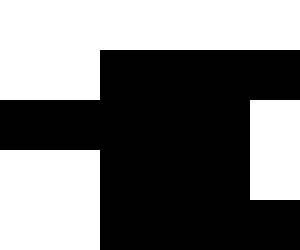[["white", "white", "white", "white", "white", "white"], ["white", "white", "black", "black", "black", "black"], ["black", "black", "black", "black", "black", "white"], ["white", "white", "black", "black", "black", "white"], ["white", "white", "black", "black", "black", "black"]]